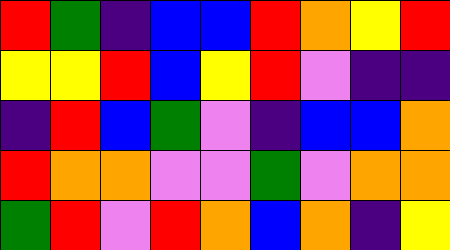[["red", "green", "indigo", "blue", "blue", "red", "orange", "yellow", "red"], ["yellow", "yellow", "red", "blue", "yellow", "red", "violet", "indigo", "indigo"], ["indigo", "red", "blue", "green", "violet", "indigo", "blue", "blue", "orange"], ["red", "orange", "orange", "violet", "violet", "green", "violet", "orange", "orange"], ["green", "red", "violet", "red", "orange", "blue", "orange", "indigo", "yellow"]]